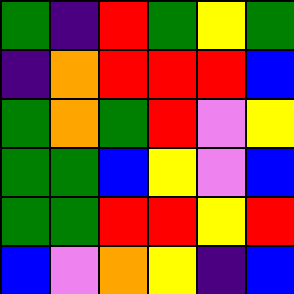[["green", "indigo", "red", "green", "yellow", "green"], ["indigo", "orange", "red", "red", "red", "blue"], ["green", "orange", "green", "red", "violet", "yellow"], ["green", "green", "blue", "yellow", "violet", "blue"], ["green", "green", "red", "red", "yellow", "red"], ["blue", "violet", "orange", "yellow", "indigo", "blue"]]